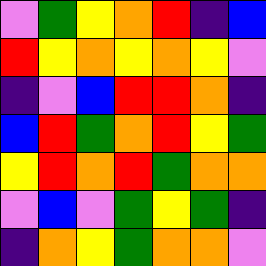[["violet", "green", "yellow", "orange", "red", "indigo", "blue"], ["red", "yellow", "orange", "yellow", "orange", "yellow", "violet"], ["indigo", "violet", "blue", "red", "red", "orange", "indigo"], ["blue", "red", "green", "orange", "red", "yellow", "green"], ["yellow", "red", "orange", "red", "green", "orange", "orange"], ["violet", "blue", "violet", "green", "yellow", "green", "indigo"], ["indigo", "orange", "yellow", "green", "orange", "orange", "violet"]]